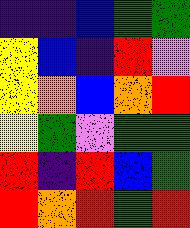[["indigo", "indigo", "blue", "green", "green"], ["yellow", "blue", "indigo", "red", "violet"], ["yellow", "orange", "blue", "orange", "red"], ["yellow", "green", "violet", "green", "green"], ["red", "indigo", "red", "blue", "green"], ["red", "orange", "red", "green", "red"]]